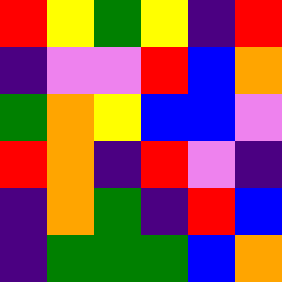[["red", "yellow", "green", "yellow", "indigo", "red"], ["indigo", "violet", "violet", "red", "blue", "orange"], ["green", "orange", "yellow", "blue", "blue", "violet"], ["red", "orange", "indigo", "red", "violet", "indigo"], ["indigo", "orange", "green", "indigo", "red", "blue"], ["indigo", "green", "green", "green", "blue", "orange"]]